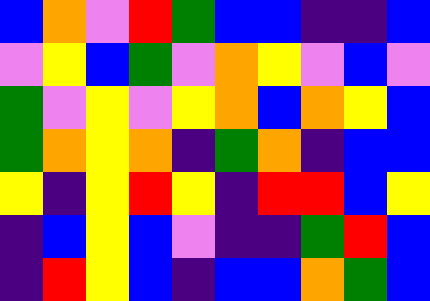[["blue", "orange", "violet", "red", "green", "blue", "blue", "indigo", "indigo", "blue"], ["violet", "yellow", "blue", "green", "violet", "orange", "yellow", "violet", "blue", "violet"], ["green", "violet", "yellow", "violet", "yellow", "orange", "blue", "orange", "yellow", "blue"], ["green", "orange", "yellow", "orange", "indigo", "green", "orange", "indigo", "blue", "blue"], ["yellow", "indigo", "yellow", "red", "yellow", "indigo", "red", "red", "blue", "yellow"], ["indigo", "blue", "yellow", "blue", "violet", "indigo", "indigo", "green", "red", "blue"], ["indigo", "red", "yellow", "blue", "indigo", "blue", "blue", "orange", "green", "blue"]]